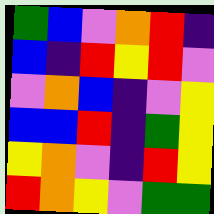[["green", "blue", "violet", "orange", "red", "indigo"], ["blue", "indigo", "red", "yellow", "red", "violet"], ["violet", "orange", "blue", "indigo", "violet", "yellow"], ["blue", "blue", "red", "indigo", "green", "yellow"], ["yellow", "orange", "violet", "indigo", "red", "yellow"], ["red", "orange", "yellow", "violet", "green", "green"]]